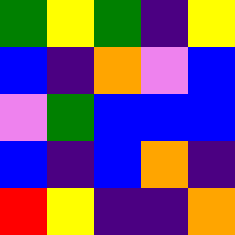[["green", "yellow", "green", "indigo", "yellow"], ["blue", "indigo", "orange", "violet", "blue"], ["violet", "green", "blue", "blue", "blue"], ["blue", "indigo", "blue", "orange", "indigo"], ["red", "yellow", "indigo", "indigo", "orange"]]